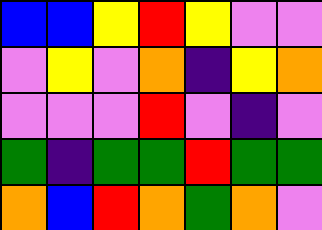[["blue", "blue", "yellow", "red", "yellow", "violet", "violet"], ["violet", "yellow", "violet", "orange", "indigo", "yellow", "orange"], ["violet", "violet", "violet", "red", "violet", "indigo", "violet"], ["green", "indigo", "green", "green", "red", "green", "green"], ["orange", "blue", "red", "orange", "green", "orange", "violet"]]